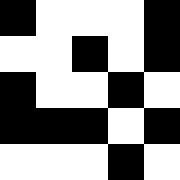[["black", "white", "white", "white", "black"], ["white", "white", "black", "white", "black"], ["black", "white", "white", "black", "white"], ["black", "black", "black", "white", "black"], ["white", "white", "white", "black", "white"]]